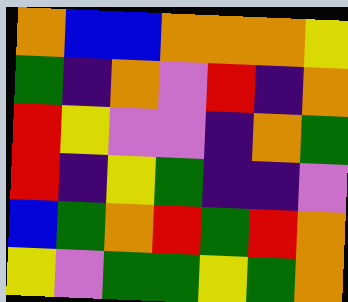[["orange", "blue", "blue", "orange", "orange", "orange", "yellow"], ["green", "indigo", "orange", "violet", "red", "indigo", "orange"], ["red", "yellow", "violet", "violet", "indigo", "orange", "green"], ["red", "indigo", "yellow", "green", "indigo", "indigo", "violet"], ["blue", "green", "orange", "red", "green", "red", "orange"], ["yellow", "violet", "green", "green", "yellow", "green", "orange"]]